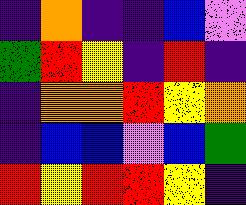[["indigo", "orange", "indigo", "indigo", "blue", "violet"], ["green", "red", "yellow", "indigo", "red", "indigo"], ["indigo", "orange", "orange", "red", "yellow", "orange"], ["indigo", "blue", "blue", "violet", "blue", "green"], ["red", "yellow", "red", "red", "yellow", "indigo"]]